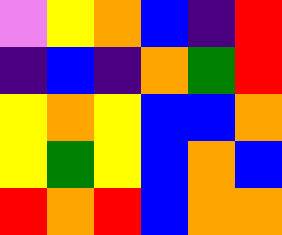[["violet", "yellow", "orange", "blue", "indigo", "red"], ["indigo", "blue", "indigo", "orange", "green", "red"], ["yellow", "orange", "yellow", "blue", "blue", "orange"], ["yellow", "green", "yellow", "blue", "orange", "blue"], ["red", "orange", "red", "blue", "orange", "orange"]]